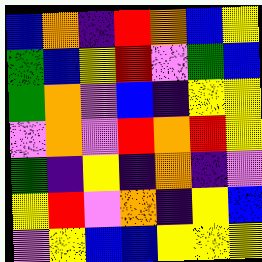[["blue", "orange", "indigo", "red", "orange", "blue", "yellow"], ["green", "blue", "yellow", "red", "violet", "green", "blue"], ["green", "orange", "violet", "blue", "indigo", "yellow", "yellow"], ["violet", "orange", "violet", "red", "orange", "red", "yellow"], ["green", "indigo", "yellow", "indigo", "orange", "indigo", "violet"], ["yellow", "red", "violet", "orange", "indigo", "yellow", "blue"], ["violet", "yellow", "blue", "blue", "yellow", "yellow", "yellow"]]